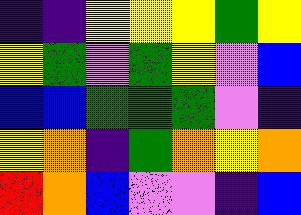[["indigo", "indigo", "yellow", "yellow", "yellow", "green", "yellow"], ["yellow", "green", "violet", "green", "yellow", "violet", "blue"], ["blue", "blue", "green", "green", "green", "violet", "indigo"], ["yellow", "orange", "indigo", "green", "orange", "yellow", "orange"], ["red", "orange", "blue", "violet", "violet", "indigo", "blue"]]